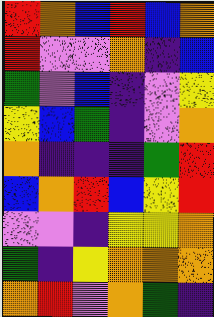[["red", "orange", "blue", "red", "blue", "orange"], ["red", "violet", "violet", "orange", "indigo", "blue"], ["green", "violet", "blue", "indigo", "violet", "yellow"], ["yellow", "blue", "green", "indigo", "violet", "orange"], ["orange", "indigo", "indigo", "indigo", "green", "red"], ["blue", "orange", "red", "blue", "yellow", "red"], ["violet", "violet", "indigo", "yellow", "yellow", "orange"], ["green", "indigo", "yellow", "orange", "orange", "orange"], ["orange", "red", "violet", "orange", "green", "indigo"]]